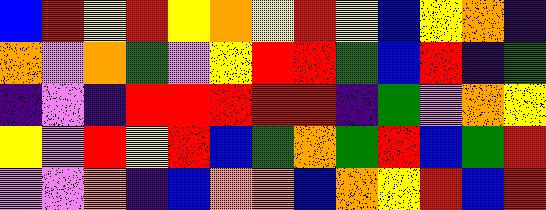[["blue", "red", "yellow", "red", "yellow", "orange", "yellow", "red", "yellow", "blue", "yellow", "orange", "indigo"], ["orange", "violet", "orange", "green", "violet", "yellow", "red", "red", "green", "blue", "red", "indigo", "green"], ["indigo", "violet", "indigo", "red", "red", "red", "red", "red", "indigo", "green", "violet", "orange", "yellow"], ["yellow", "violet", "red", "yellow", "red", "blue", "green", "orange", "green", "red", "blue", "green", "red"], ["violet", "violet", "orange", "indigo", "blue", "orange", "orange", "blue", "orange", "yellow", "red", "blue", "red"]]